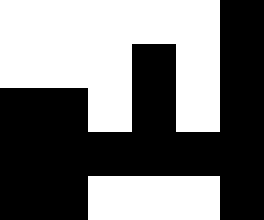[["white", "white", "white", "white", "white", "black"], ["white", "white", "white", "black", "white", "black"], ["black", "black", "white", "black", "white", "black"], ["black", "black", "black", "black", "black", "black"], ["black", "black", "white", "white", "white", "black"]]